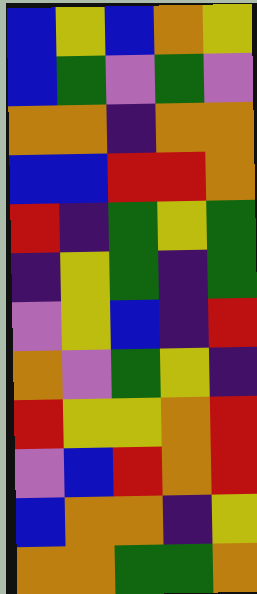[["blue", "yellow", "blue", "orange", "yellow"], ["blue", "green", "violet", "green", "violet"], ["orange", "orange", "indigo", "orange", "orange"], ["blue", "blue", "red", "red", "orange"], ["red", "indigo", "green", "yellow", "green"], ["indigo", "yellow", "green", "indigo", "green"], ["violet", "yellow", "blue", "indigo", "red"], ["orange", "violet", "green", "yellow", "indigo"], ["red", "yellow", "yellow", "orange", "red"], ["violet", "blue", "red", "orange", "red"], ["blue", "orange", "orange", "indigo", "yellow"], ["orange", "orange", "green", "green", "orange"]]